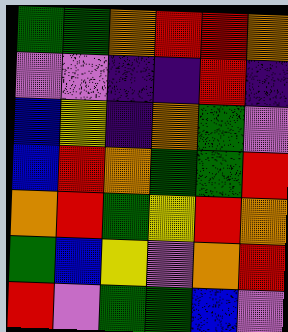[["green", "green", "orange", "red", "red", "orange"], ["violet", "violet", "indigo", "indigo", "red", "indigo"], ["blue", "yellow", "indigo", "orange", "green", "violet"], ["blue", "red", "orange", "green", "green", "red"], ["orange", "red", "green", "yellow", "red", "orange"], ["green", "blue", "yellow", "violet", "orange", "red"], ["red", "violet", "green", "green", "blue", "violet"]]